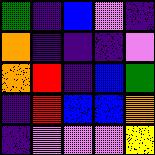[["green", "indigo", "blue", "violet", "indigo"], ["orange", "indigo", "indigo", "indigo", "violet"], ["orange", "red", "indigo", "blue", "green"], ["indigo", "red", "blue", "blue", "orange"], ["indigo", "violet", "violet", "violet", "yellow"]]